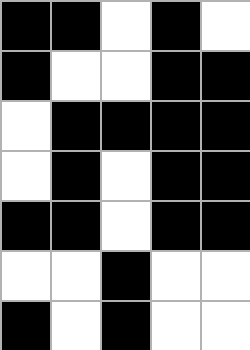[["black", "black", "white", "black", "white"], ["black", "white", "white", "black", "black"], ["white", "black", "black", "black", "black"], ["white", "black", "white", "black", "black"], ["black", "black", "white", "black", "black"], ["white", "white", "black", "white", "white"], ["black", "white", "black", "white", "white"]]